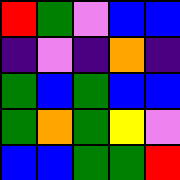[["red", "green", "violet", "blue", "blue"], ["indigo", "violet", "indigo", "orange", "indigo"], ["green", "blue", "green", "blue", "blue"], ["green", "orange", "green", "yellow", "violet"], ["blue", "blue", "green", "green", "red"]]